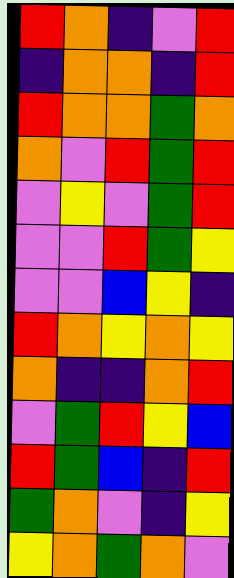[["red", "orange", "indigo", "violet", "red"], ["indigo", "orange", "orange", "indigo", "red"], ["red", "orange", "orange", "green", "orange"], ["orange", "violet", "red", "green", "red"], ["violet", "yellow", "violet", "green", "red"], ["violet", "violet", "red", "green", "yellow"], ["violet", "violet", "blue", "yellow", "indigo"], ["red", "orange", "yellow", "orange", "yellow"], ["orange", "indigo", "indigo", "orange", "red"], ["violet", "green", "red", "yellow", "blue"], ["red", "green", "blue", "indigo", "red"], ["green", "orange", "violet", "indigo", "yellow"], ["yellow", "orange", "green", "orange", "violet"]]